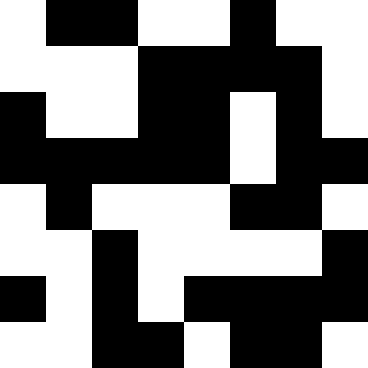[["white", "black", "black", "white", "white", "black", "white", "white"], ["white", "white", "white", "black", "black", "black", "black", "white"], ["black", "white", "white", "black", "black", "white", "black", "white"], ["black", "black", "black", "black", "black", "white", "black", "black"], ["white", "black", "white", "white", "white", "black", "black", "white"], ["white", "white", "black", "white", "white", "white", "white", "black"], ["black", "white", "black", "white", "black", "black", "black", "black"], ["white", "white", "black", "black", "white", "black", "black", "white"]]